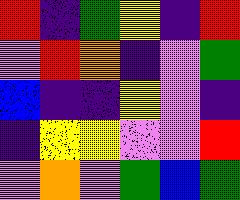[["red", "indigo", "green", "yellow", "indigo", "red"], ["violet", "red", "orange", "indigo", "violet", "green"], ["blue", "indigo", "indigo", "yellow", "violet", "indigo"], ["indigo", "yellow", "yellow", "violet", "violet", "red"], ["violet", "orange", "violet", "green", "blue", "green"]]